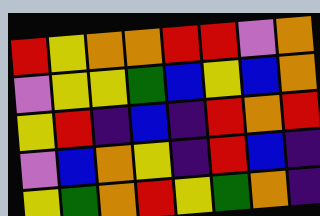[["red", "yellow", "orange", "orange", "red", "red", "violet", "orange"], ["violet", "yellow", "yellow", "green", "blue", "yellow", "blue", "orange"], ["yellow", "red", "indigo", "blue", "indigo", "red", "orange", "red"], ["violet", "blue", "orange", "yellow", "indigo", "red", "blue", "indigo"], ["yellow", "green", "orange", "red", "yellow", "green", "orange", "indigo"]]